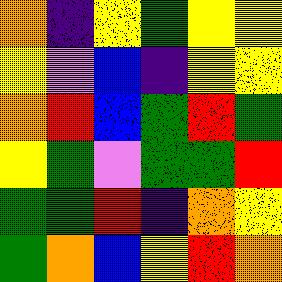[["orange", "indigo", "yellow", "green", "yellow", "yellow"], ["yellow", "violet", "blue", "indigo", "yellow", "yellow"], ["orange", "red", "blue", "green", "red", "green"], ["yellow", "green", "violet", "green", "green", "red"], ["green", "green", "red", "indigo", "orange", "yellow"], ["green", "orange", "blue", "yellow", "red", "orange"]]